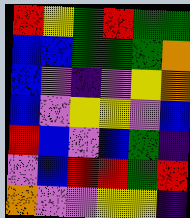[["red", "yellow", "green", "red", "green", "green"], ["blue", "blue", "green", "green", "green", "orange"], ["blue", "violet", "indigo", "violet", "yellow", "orange"], ["blue", "violet", "yellow", "yellow", "violet", "blue"], ["red", "blue", "violet", "blue", "green", "indigo"], ["violet", "blue", "red", "red", "green", "red"], ["orange", "violet", "violet", "yellow", "yellow", "indigo"]]